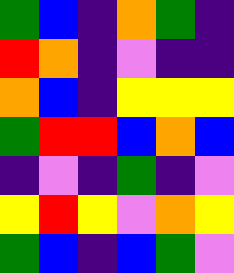[["green", "blue", "indigo", "orange", "green", "indigo"], ["red", "orange", "indigo", "violet", "indigo", "indigo"], ["orange", "blue", "indigo", "yellow", "yellow", "yellow"], ["green", "red", "red", "blue", "orange", "blue"], ["indigo", "violet", "indigo", "green", "indigo", "violet"], ["yellow", "red", "yellow", "violet", "orange", "yellow"], ["green", "blue", "indigo", "blue", "green", "violet"]]